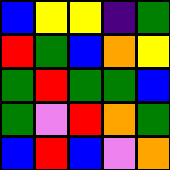[["blue", "yellow", "yellow", "indigo", "green"], ["red", "green", "blue", "orange", "yellow"], ["green", "red", "green", "green", "blue"], ["green", "violet", "red", "orange", "green"], ["blue", "red", "blue", "violet", "orange"]]